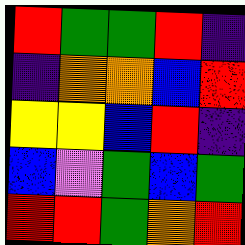[["red", "green", "green", "red", "indigo"], ["indigo", "orange", "orange", "blue", "red"], ["yellow", "yellow", "blue", "red", "indigo"], ["blue", "violet", "green", "blue", "green"], ["red", "red", "green", "orange", "red"]]